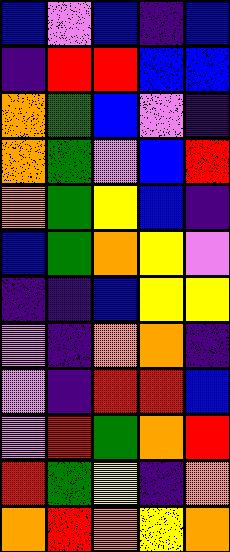[["blue", "violet", "blue", "indigo", "blue"], ["indigo", "red", "red", "blue", "blue"], ["orange", "green", "blue", "violet", "indigo"], ["orange", "green", "violet", "blue", "red"], ["orange", "green", "yellow", "blue", "indigo"], ["blue", "green", "orange", "yellow", "violet"], ["indigo", "indigo", "blue", "yellow", "yellow"], ["violet", "indigo", "orange", "orange", "indigo"], ["violet", "indigo", "red", "red", "blue"], ["violet", "red", "green", "orange", "red"], ["red", "green", "yellow", "indigo", "orange"], ["orange", "red", "orange", "yellow", "orange"]]